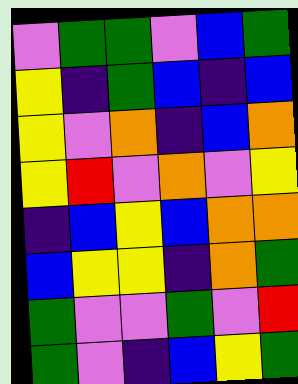[["violet", "green", "green", "violet", "blue", "green"], ["yellow", "indigo", "green", "blue", "indigo", "blue"], ["yellow", "violet", "orange", "indigo", "blue", "orange"], ["yellow", "red", "violet", "orange", "violet", "yellow"], ["indigo", "blue", "yellow", "blue", "orange", "orange"], ["blue", "yellow", "yellow", "indigo", "orange", "green"], ["green", "violet", "violet", "green", "violet", "red"], ["green", "violet", "indigo", "blue", "yellow", "green"]]